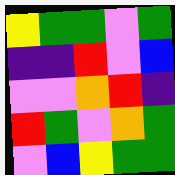[["yellow", "green", "green", "violet", "green"], ["indigo", "indigo", "red", "violet", "blue"], ["violet", "violet", "orange", "red", "indigo"], ["red", "green", "violet", "orange", "green"], ["violet", "blue", "yellow", "green", "green"]]